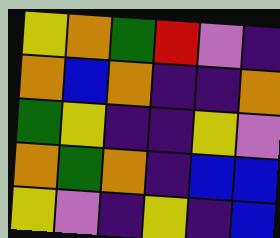[["yellow", "orange", "green", "red", "violet", "indigo"], ["orange", "blue", "orange", "indigo", "indigo", "orange"], ["green", "yellow", "indigo", "indigo", "yellow", "violet"], ["orange", "green", "orange", "indigo", "blue", "blue"], ["yellow", "violet", "indigo", "yellow", "indigo", "blue"]]